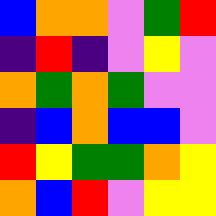[["blue", "orange", "orange", "violet", "green", "red"], ["indigo", "red", "indigo", "violet", "yellow", "violet"], ["orange", "green", "orange", "green", "violet", "violet"], ["indigo", "blue", "orange", "blue", "blue", "violet"], ["red", "yellow", "green", "green", "orange", "yellow"], ["orange", "blue", "red", "violet", "yellow", "yellow"]]